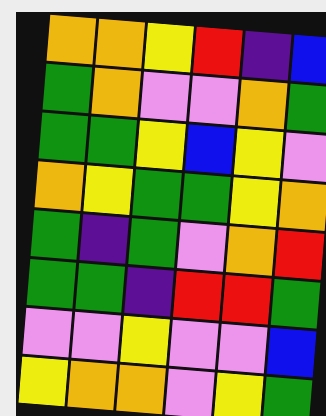[["orange", "orange", "yellow", "red", "indigo", "blue"], ["green", "orange", "violet", "violet", "orange", "green"], ["green", "green", "yellow", "blue", "yellow", "violet"], ["orange", "yellow", "green", "green", "yellow", "orange"], ["green", "indigo", "green", "violet", "orange", "red"], ["green", "green", "indigo", "red", "red", "green"], ["violet", "violet", "yellow", "violet", "violet", "blue"], ["yellow", "orange", "orange", "violet", "yellow", "green"]]